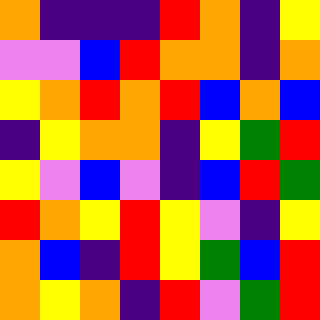[["orange", "indigo", "indigo", "indigo", "red", "orange", "indigo", "yellow"], ["violet", "violet", "blue", "red", "orange", "orange", "indigo", "orange"], ["yellow", "orange", "red", "orange", "red", "blue", "orange", "blue"], ["indigo", "yellow", "orange", "orange", "indigo", "yellow", "green", "red"], ["yellow", "violet", "blue", "violet", "indigo", "blue", "red", "green"], ["red", "orange", "yellow", "red", "yellow", "violet", "indigo", "yellow"], ["orange", "blue", "indigo", "red", "yellow", "green", "blue", "red"], ["orange", "yellow", "orange", "indigo", "red", "violet", "green", "red"]]